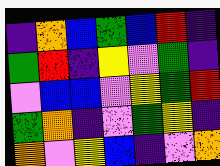[["indigo", "orange", "blue", "green", "blue", "red", "indigo"], ["green", "red", "indigo", "yellow", "violet", "green", "indigo"], ["violet", "blue", "blue", "violet", "yellow", "green", "red"], ["green", "orange", "indigo", "violet", "green", "yellow", "indigo"], ["orange", "violet", "yellow", "blue", "indigo", "violet", "orange"]]